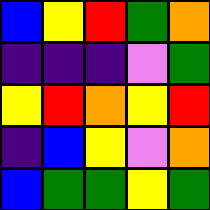[["blue", "yellow", "red", "green", "orange"], ["indigo", "indigo", "indigo", "violet", "green"], ["yellow", "red", "orange", "yellow", "red"], ["indigo", "blue", "yellow", "violet", "orange"], ["blue", "green", "green", "yellow", "green"]]